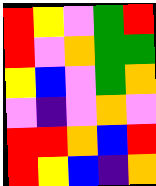[["red", "yellow", "violet", "green", "red"], ["red", "violet", "orange", "green", "green"], ["yellow", "blue", "violet", "green", "orange"], ["violet", "indigo", "violet", "orange", "violet"], ["red", "red", "orange", "blue", "red"], ["red", "yellow", "blue", "indigo", "orange"]]